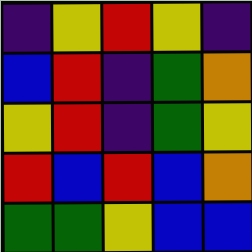[["indigo", "yellow", "red", "yellow", "indigo"], ["blue", "red", "indigo", "green", "orange"], ["yellow", "red", "indigo", "green", "yellow"], ["red", "blue", "red", "blue", "orange"], ["green", "green", "yellow", "blue", "blue"]]